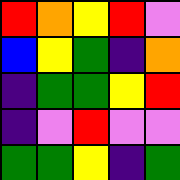[["red", "orange", "yellow", "red", "violet"], ["blue", "yellow", "green", "indigo", "orange"], ["indigo", "green", "green", "yellow", "red"], ["indigo", "violet", "red", "violet", "violet"], ["green", "green", "yellow", "indigo", "green"]]